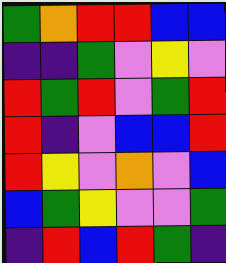[["green", "orange", "red", "red", "blue", "blue"], ["indigo", "indigo", "green", "violet", "yellow", "violet"], ["red", "green", "red", "violet", "green", "red"], ["red", "indigo", "violet", "blue", "blue", "red"], ["red", "yellow", "violet", "orange", "violet", "blue"], ["blue", "green", "yellow", "violet", "violet", "green"], ["indigo", "red", "blue", "red", "green", "indigo"]]